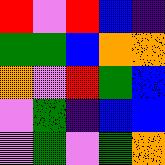[["red", "violet", "red", "blue", "indigo"], ["green", "green", "blue", "orange", "orange"], ["orange", "violet", "red", "green", "blue"], ["violet", "green", "indigo", "blue", "blue"], ["violet", "green", "violet", "green", "orange"]]